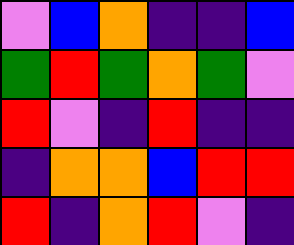[["violet", "blue", "orange", "indigo", "indigo", "blue"], ["green", "red", "green", "orange", "green", "violet"], ["red", "violet", "indigo", "red", "indigo", "indigo"], ["indigo", "orange", "orange", "blue", "red", "red"], ["red", "indigo", "orange", "red", "violet", "indigo"]]